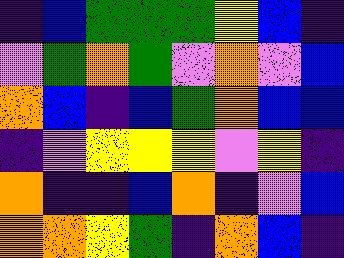[["indigo", "blue", "green", "green", "green", "yellow", "blue", "indigo"], ["violet", "green", "orange", "green", "violet", "orange", "violet", "blue"], ["orange", "blue", "indigo", "blue", "green", "orange", "blue", "blue"], ["indigo", "violet", "yellow", "yellow", "yellow", "violet", "yellow", "indigo"], ["orange", "indigo", "indigo", "blue", "orange", "indigo", "violet", "blue"], ["orange", "orange", "yellow", "green", "indigo", "orange", "blue", "indigo"]]